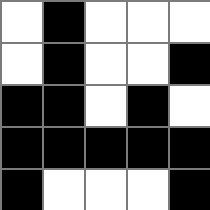[["white", "black", "white", "white", "white"], ["white", "black", "white", "white", "black"], ["black", "black", "white", "black", "white"], ["black", "black", "black", "black", "black"], ["black", "white", "white", "white", "black"]]